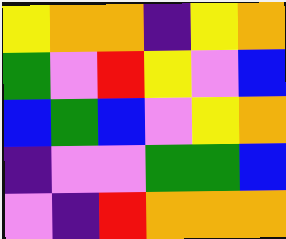[["yellow", "orange", "orange", "indigo", "yellow", "orange"], ["green", "violet", "red", "yellow", "violet", "blue"], ["blue", "green", "blue", "violet", "yellow", "orange"], ["indigo", "violet", "violet", "green", "green", "blue"], ["violet", "indigo", "red", "orange", "orange", "orange"]]